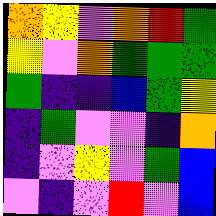[["orange", "yellow", "violet", "orange", "red", "green"], ["yellow", "violet", "orange", "green", "green", "green"], ["green", "indigo", "indigo", "blue", "green", "yellow"], ["indigo", "green", "violet", "violet", "indigo", "orange"], ["indigo", "violet", "yellow", "violet", "green", "blue"], ["violet", "indigo", "violet", "red", "violet", "blue"]]